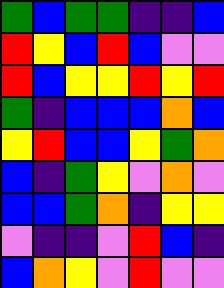[["green", "blue", "green", "green", "indigo", "indigo", "blue"], ["red", "yellow", "blue", "red", "blue", "violet", "violet"], ["red", "blue", "yellow", "yellow", "red", "yellow", "red"], ["green", "indigo", "blue", "blue", "blue", "orange", "blue"], ["yellow", "red", "blue", "blue", "yellow", "green", "orange"], ["blue", "indigo", "green", "yellow", "violet", "orange", "violet"], ["blue", "blue", "green", "orange", "indigo", "yellow", "yellow"], ["violet", "indigo", "indigo", "violet", "red", "blue", "indigo"], ["blue", "orange", "yellow", "violet", "red", "violet", "violet"]]